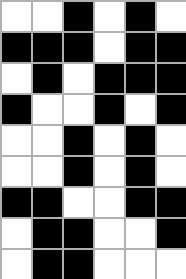[["white", "white", "black", "white", "black", "white"], ["black", "black", "black", "white", "black", "black"], ["white", "black", "white", "black", "black", "black"], ["black", "white", "white", "black", "white", "black"], ["white", "white", "black", "white", "black", "white"], ["white", "white", "black", "white", "black", "white"], ["black", "black", "white", "white", "black", "black"], ["white", "black", "black", "white", "white", "black"], ["white", "black", "black", "white", "white", "white"]]